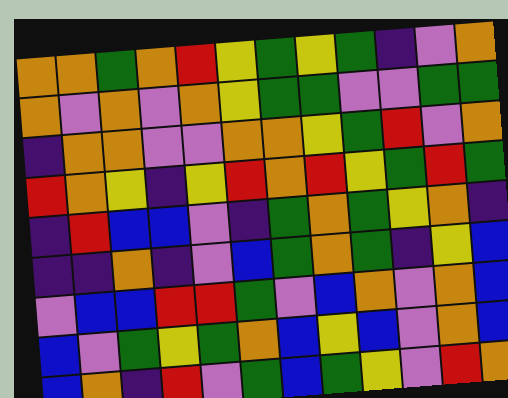[["orange", "orange", "green", "orange", "red", "yellow", "green", "yellow", "green", "indigo", "violet", "orange"], ["orange", "violet", "orange", "violet", "orange", "yellow", "green", "green", "violet", "violet", "green", "green"], ["indigo", "orange", "orange", "violet", "violet", "orange", "orange", "yellow", "green", "red", "violet", "orange"], ["red", "orange", "yellow", "indigo", "yellow", "red", "orange", "red", "yellow", "green", "red", "green"], ["indigo", "red", "blue", "blue", "violet", "indigo", "green", "orange", "green", "yellow", "orange", "indigo"], ["indigo", "indigo", "orange", "indigo", "violet", "blue", "green", "orange", "green", "indigo", "yellow", "blue"], ["violet", "blue", "blue", "red", "red", "green", "violet", "blue", "orange", "violet", "orange", "blue"], ["blue", "violet", "green", "yellow", "green", "orange", "blue", "yellow", "blue", "violet", "orange", "blue"], ["blue", "orange", "indigo", "red", "violet", "green", "blue", "green", "yellow", "violet", "red", "orange"]]